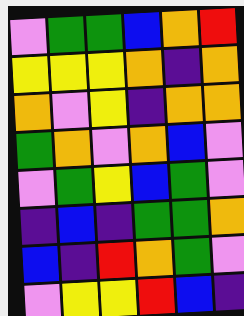[["violet", "green", "green", "blue", "orange", "red"], ["yellow", "yellow", "yellow", "orange", "indigo", "orange"], ["orange", "violet", "yellow", "indigo", "orange", "orange"], ["green", "orange", "violet", "orange", "blue", "violet"], ["violet", "green", "yellow", "blue", "green", "violet"], ["indigo", "blue", "indigo", "green", "green", "orange"], ["blue", "indigo", "red", "orange", "green", "violet"], ["violet", "yellow", "yellow", "red", "blue", "indigo"]]